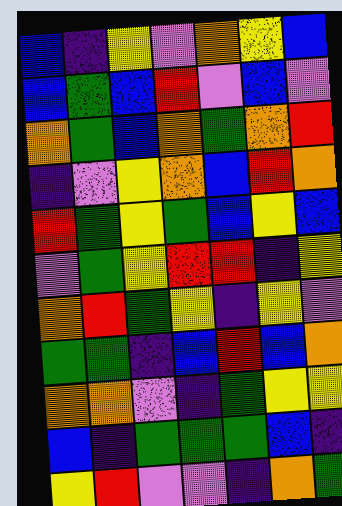[["blue", "indigo", "yellow", "violet", "orange", "yellow", "blue"], ["blue", "green", "blue", "red", "violet", "blue", "violet"], ["orange", "green", "blue", "orange", "green", "orange", "red"], ["indigo", "violet", "yellow", "orange", "blue", "red", "orange"], ["red", "green", "yellow", "green", "blue", "yellow", "blue"], ["violet", "green", "yellow", "red", "red", "indigo", "yellow"], ["orange", "red", "green", "yellow", "indigo", "yellow", "violet"], ["green", "green", "indigo", "blue", "red", "blue", "orange"], ["orange", "orange", "violet", "indigo", "green", "yellow", "yellow"], ["blue", "indigo", "green", "green", "green", "blue", "indigo"], ["yellow", "red", "violet", "violet", "indigo", "orange", "green"]]